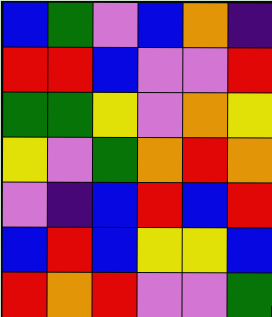[["blue", "green", "violet", "blue", "orange", "indigo"], ["red", "red", "blue", "violet", "violet", "red"], ["green", "green", "yellow", "violet", "orange", "yellow"], ["yellow", "violet", "green", "orange", "red", "orange"], ["violet", "indigo", "blue", "red", "blue", "red"], ["blue", "red", "blue", "yellow", "yellow", "blue"], ["red", "orange", "red", "violet", "violet", "green"]]